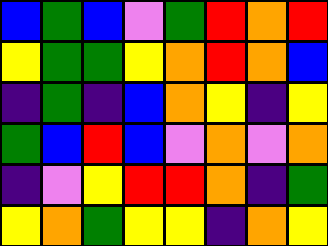[["blue", "green", "blue", "violet", "green", "red", "orange", "red"], ["yellow", "green", "green", "yellow", "orange", "red", "orange", "blue"], ["indigo", "green", "indigo", "blue", "orange", "yellow", "indigo", "yellow"], ["green", "blue", "red", "blue", "violet", "orange", "violet", "orange"], ["indigo", "violet", "yellow", "red", "red", "orange", "indigo", "green"], ["yellow", "orange", "green", "yellow", "yellow", "indigo", "orange", "yellow"]]